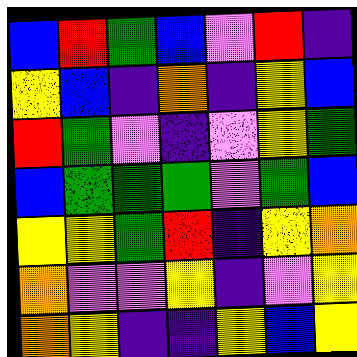[["blue", "red", "green", "blue", "violet", "red", "indigo"], ["yellow", "blue", "indigo", "orange", "indigo", "yellow", "blue"], ["red", "green", "violet", "indigo", "violet", "yellow", "green"], ["blue", "green", "green", "green", "violet", "green", "blue"], ["yellow", "yellow", "green", "red", "indigo", "yellow", "orange"], ["orange", "violet", "violet", "yellow", "indigo", "violet", "yellow"], ["orange", "yellow", "indigo", "indigo", "yellow", "blue", "yellow"]]